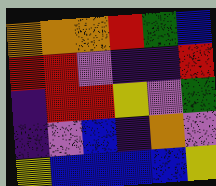[["orange", "orange", "orange", "red", "green", "blue"], ["red", "red", "violet", "indigo", "indigo", "red"], ["indigo", "red", "red", "yellow", "violet", "green"], ["indigo", "violet", "blue", "indigo", "orange", "violet"], ["yellow", "blue", "blue", "blue", "blue", "yellow"]]